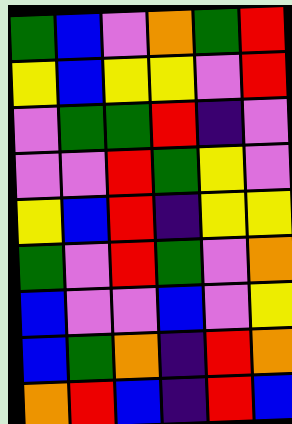[["green", "blue", "violet", "orange", "green", "red"], ["yellow", "blue", "yellow", "yellow", "violet", "red"], ["violet", "green", "green", "red", "indigo", "violet"], ["violet", "violet", "red", "green", "yellow", "violet"], ["yellow", "blue", "red", "indigo", "yellow", "yellow"], ["green", "violet", "red", "green", "violet", "orange"], ["blue", "violet", "violet", "blue", "violet", "yellow"], ["blue", "green", "orange", "indigo", "red", "orange"], ["orange", "red", "blue", "indigo", "red", "blue"]]